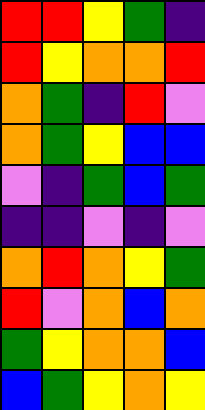[["red", "red", "yellow", "green", "indigo"], ["red", "yellow", "orange", "orange", "red"], ["orange", "green", "indigo", "red", "violet"], ["orange", "green", "yellow", "blue", "blue"], ["violet", "indigo", "green", "blue", "green"], ["indigo", "indigo", "violet", "indigo", "violet"], ["orange", "red", "orange", "yellow", "green"], ["red", "violet", "orange", "blue", "orange"], ["green", "yellow", "orange", "orange", "blue"], ["blue", "green", "yellow", "orange", "yellow"]]